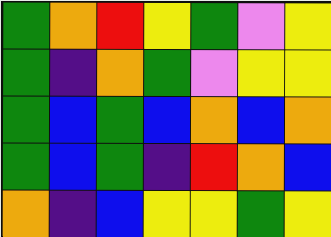[["green", "orange", "red", "yellow", "green", "violet", "yellow"], ["green", "indigo", "orange", "green", "violet", "yellow", "yellow"], ["green", "blue", "green", "blue", "orange", "blue", "orange"], ["green", "blue", "green", "indigo", "red", "orange", "blue"], ["orange", "indigo", "blue", "yellow", "yellow", "green", "yellow"]]